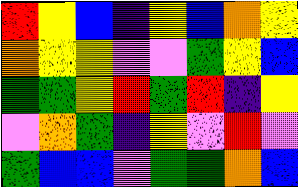[["red", "yellow", "blue", "indigo", "yellow", "blue", "orange", "yellow"], ["orange", "yellow", "yellow", "violet", "violet", "green", "yellow", "blue"], ["green", "green", "yellow", "red", "green", "red", "indigo", "yellow"], ["violet", "orange", "green", "indigo", "yellow", "violet", "red", "violet"], ["green", "blue", "blue", "violet", "green", "green", "orange", "blue"]]